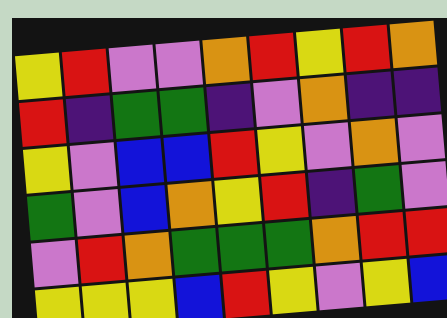[["yellow", "red", "violet", "violet", "orange", "red", "yellow", "red", "orange"], ["red", "indigo", "green", "green", "indigo", "violet", "orange", "indigo", "indigo"], ["yellow", "violet", "blue", "blue", "red", "yellow", "violet", "orange", "violet"], ["green", "violet", "blue", "orange", "yellow", "red", "indigo", "green", "violet"], ["violet", "red", "orange", "green", "green", "green", "orange", "red", "red"], ["yellow", "yellow", "yellow", "blue", "red", "yellow", "violet", "yellow", "blue"]]